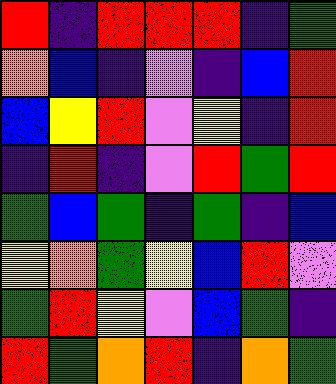[["red", "indigo", "red", "red", "red", "indigo", "green"], ["orange", "blue", "indigo", "violet", "indigo", "blue", "red"], ["blue", "yellow", "red", "violet", "yellow", "indigo", "red"], ["indigo", "red", "indigo", "violet", "red", "green", "red"], ["green", "blue", "green", "indigo", "green", "indigo", "blue"], ["yellow", "orange", "green", "yellow", "blue", "red", "violet"], ["green", "red", "yellow", "violet", "blue", "green", "indigo"], ["red", "green", "orange", "red", "indigo", "orange", "green"]]